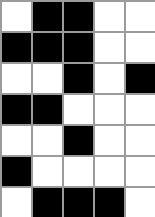[["white", "black", "black", "white", "white"], ["black", "black", "black", "white", "white"], ["white", "white", "black", "white", "black"], ["black", "black", "white", "white", "white"], ["white", "white", "black", "white", "white"], ["black", "white", "white", "white", "white"], ["white", "black", "black", "black", "white"]]